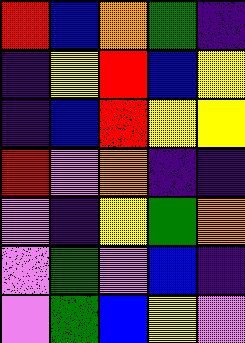[["red", "blue", "orange", "green", "indigo"], ["indigo", "yellow", "red", "blue", "yellow"], ["indigo", "blue", "red", "yellow", "yellow"], ["red", "violet", "orange", "indigo", "indigo"], ["violet", "indigo", "yellow", "green", "orange"], ["violet", "green", "violet", "blue", "indigo"], ["violet", "green", "blue", "yellow", "violet"]]